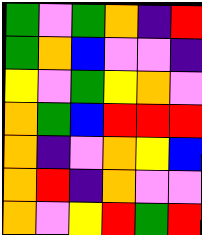[["green", "violet", "green", "orange", "indigo", "red"], ["green", "orange", "blue", "violet", "violet", "indigo"], ["yellow", "violet", "green", "yellow", "orange", "violet"], ["orange", "green", "blue", "red", "red", "red"], ["orange", "indigo", "violet", "orange", "yellow", "blue"], ["orange", "red", "indigo", "orange", "violet", "violet"], ["orange", "violet", "yellow", "red", "green", "red"]]